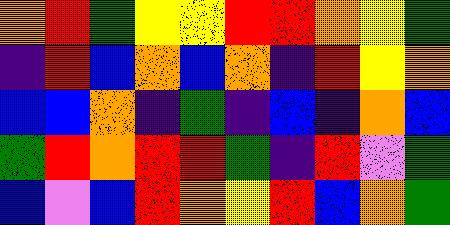[["orange", "red", "green", "yellow", "yellow", "red", "red", "orange", "yellow", "green"], ["indigo", "red", "blue", "orange", "blue", "orange", "indigo", "red", "yellow", "orange"], ["blue", "blue", "orange", "indigo", "green", "indigo", "blue", "indigo", "orange", "blue"], ["green", "red", "orange", "red", "red", "green", "indigo", "red", "violet", "green"], ["blue", "violet", "blue", "red", "orange", "yellow", "red", "blue", "orange", "green"]]